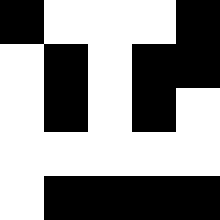[["black", "white", "white", "white", "black"], ["white", "black", "white", "black", "black"], ["white", "black", "white", "black", "white"], ["white", "white", "white", "white", "white"], ["white", "black", "black", "black", "black"]]